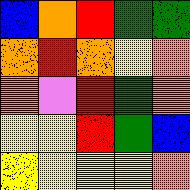[["blue", "orange", "red", "green", "green"], ["orange", "red", "orange", "yellow", "orange"], ["orange", "violet", "red", "green", "orange"], ["yellow", "yellow", "red", "green", "blue"], ["yellow", "yellow", "yellow", "yellow", "orange"]]